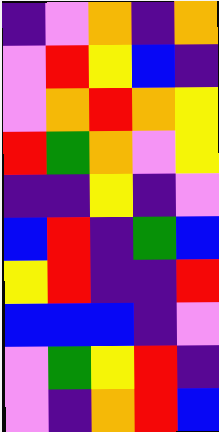[["indigo", "violet", "orange", "indigo", "orange"], ["violet", "red", "yellow", "blue", "indigo"], ["violet", "orange", "red", "orange", "yellow"], ["red", "green", "orange", "violet", "yellow"], ["indigo", "indigo", "yellow", "indigo", "violet"], ["blue", "red", "indigo", "green", "blue"], ["yellow", "red", "indigo", "indigo", "red"], ["blue", "blue", "blue", "indigo", "violet"], ["violet", "green", "yellow", "red", "indigo"], ["violet", "indigo", "orange", "red", "blue"]]